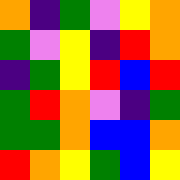[["orange", "indigo", "green", "violet", "yellow", "orange"], ["green", "violet", "yellow", "indigo", "red", "orange"], ["indigo", "green", "yellow", "red", "blue", "red"], ["green", "red", "orange", "violet", "indigo", "green"], ["green", "green", "orange", "blue", "blue", "orange"], ["red", "orange", "yellow", "green", "blue", "yellow"]]